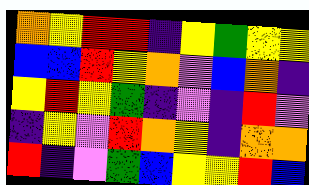[["orange", "yellow", "red", "red", "indigo", "yellow", "green", "yellow", "yellow"], ["blue", "blue", "red", "yellow", "orange", "violet", "blue", "orange", "indigo"], ["yellow", "red", "yellow", "green", "indigo", "violet", "indigo", "red", "violet"], ["indigo", "yellow", "violet", "red", "orange", "yellow", "indigo", "orange", "orange"], ["red", "indigo", "violet", "green", "blue", "yellow", "yellow", "red", "blue"]]